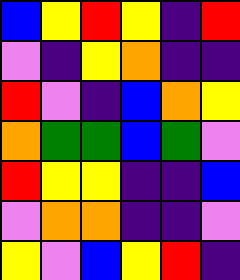[["blue", "yellow", "red", "yellow", "indigo", "red"], ["violet", "indigo", "yellow", "orange", "indigo", "indigo"], ["red", "violet", "indigo", "blue", "orange", "yellow"], ["orange", "green", "green", "blue", "green", "violet"], ["red", "yellow", "yellow", "indigo", "indigo", "blue"], ["violet", "orange", "orange", "indigo", "indigo", "violet"], ["yellow", "violet", "blue", "yellow", "red", "indigo"]]